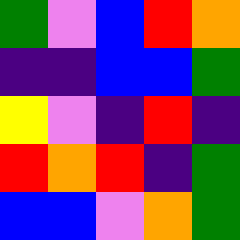[["green", "violet", "blue", "red", "orange"], ["indigo", "indigo", "blue", "blue", "green"], ["yellow", "violet", "indigo", "red", "indigo"], ["red", "orange", "red", "indigo", "green"], ["blue", "blue", "violet", "orange", "green"]]